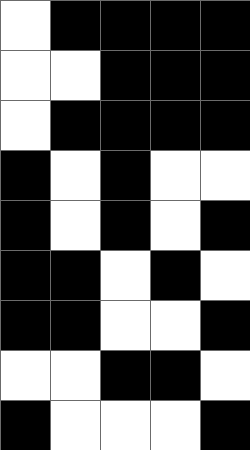[["white", "black", "black", "black", "black"], ["white", "white", "black", "black", "black"], ["white", "black", "black", "black", "black"], ["black", "white", "black", "white", "white"], ["black", "white", "black", "white", "black"], ["black", "black", "white", "black", "white"], ["black", "black", "white", "white", "black"], ["white", "white", "black", "black", "white"], ["black", "white", "white", "white", "black"]]